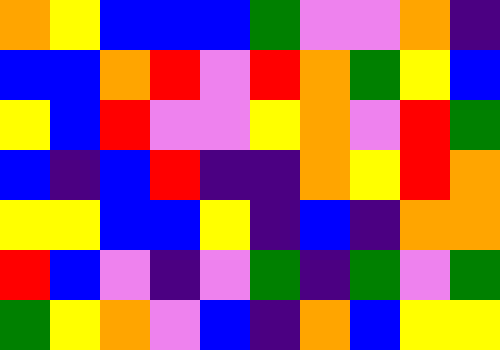[["orange", "yellow", "blue", "blue", "blue", "green", "violet", "violet", "orange", "indigo"], ["blue", "blue", "orange", "red", "violet", "red", "orange", "green", "yellow", "blue"], ["yellow", "blue", "red", "violet", "violet", "yellow", "orange", "violet", "red", "green"], ["blue", "indigo", "blue", "red", "indigo", "indigo", "orange", "yellow", "red", "orange"], ["yellow", "yellow", "blue", "blue", "yellow", "indigo", "blue", "indigo", "orange", "orange"], ["red", "blue", "violet", "indigo", "violet", "green", "indigo", "green", "violet", "green"], ["green", "yellow", "orange", "violet", "blue", "indigo", "orange", "blue", "yellow", "yellow"]]